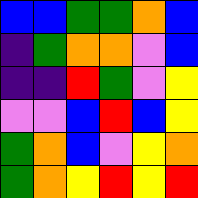[["blue", "blue", "green", "green", "orange", "blue"], ["indigo", "green", "orange", "orange", "violet", "blue"], ["indigo", "indigo", "red", "green", "violet", "yellow"], ["violet", "violet", "blue", "red", "blue", "yellow"], ["green", "orange", "blue", "violet", "yellow", "orange"], ["green", "orange", "yellow", "red", "yellow", "red"]]